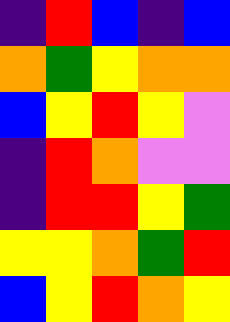[["indigo", "red", "blue", "indigo", "blue"], ["orange", "green", "yellow", "orange", "orange"], ["blue", "yellow", "red", "yellow", "violet"], ["indigo", "red", "orange", "violet", "violet"], ["indigo", "red", "red", "yellow", "green"], ["yellow", "yellow", "orange", "green", "red"], ["blue", "yellow", "red", "orange", "yellow"]]